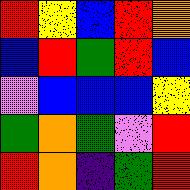[["red", "yellow", "blue", "red", "orange"], ["blue", "red", "green", "red", "blue"], ["violet", "blue", "blue", "blue", "yellow"], ["green", "orange", "green", "violet", "red"], ["red", "orange", "indigo", "green", "red"]]